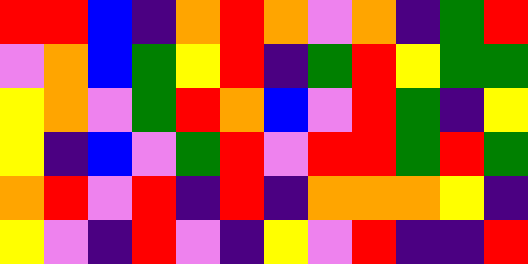[["red", "red", "blue", "indigo", "orange", "red", "orange", "violet", "orange", "indigo", "green", "red"], ["violet", "orange", "blue", "green", "yellow", "red", "indigo", "green", "red", "yellow", "green", "green"], ["yellow", "orange", "violet", "green", "red", "orange", "blue", "violet", "red", "green", "indigo", "yellow"], ["yellow", "indigo", "blue", "violet", "green", "red", "violet", "red", "red", "green", "red", "green"], ["orange", "red", "violet", "red", "indigo", "red", "indigo", "orange", "orange", "orange", "yellow", "indigo"], ["yellow", "violet", "indigo", "red", "violet", "indigo", "yellow", "violet", "red", "indigo", "indigo", "red"]]